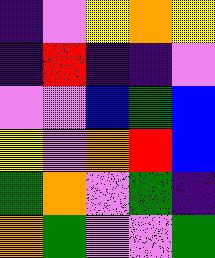[["indigo", "violet", "yellow", "orange", "yellow"], ["indigo", "red", "indigo", "indigo", "violet"], ["violet", "violet", "blue", "green", "blue"], ["yellow", "violet", "orange", "red", "blue"], ["green", "orange", "violet", "green", "indigo"], ["orange", "green", "violet", "violet", "green"]]